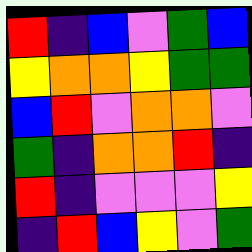[["red", "indigo", "blue", "violet", "green", "blue"], ["yellow", "orange", "orange", "yellow", "green", "green"], ["blue", "red", "violet", "orange", "orange", "violet"], ["green", "indigo", "orange", "orange", "red", "indigo"], ["red", "indigo", "violet", "violet", "violet", "yellow"], ["indigo", "red", "blue", "yellow", "violet", "green"]]